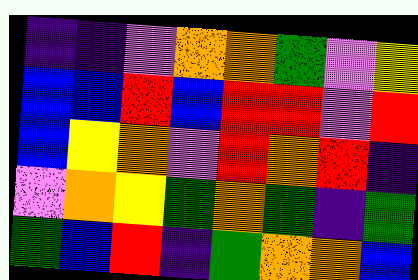[["indigo", "indigo", "violet", "orange", "orange", "green", "violet", "yellow"], ["blue", "blue", "red", "blue", "red", "red", "violet", "red"], ["blue", "yellow", "orange", "violet", "red", "orange", "red", "indigo"], ["violet", "orange", "yellow", "green", "orange", "green", "indigo", "green"], ["green", "blue", "red", "indigo", "green", "orange", "orange", "blue"]]